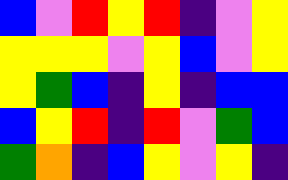[["blue", "violet", "red", "yellow", "red", "indigo", "violet", "yellow"], ["yellow", "yellow", "yellow", "violet", "yellow", "blue", "violet", "yellow"], ["yellow", "green", "blue", "indigo", "yellow", "indigo", "blue", "blue"], ["blue", "yellow", "red", "indigo", "red", "violet", "green", "blue"], ["green", "orange", "indigo", "blue", "yellow", "violet", "yellow", "indigo"]]